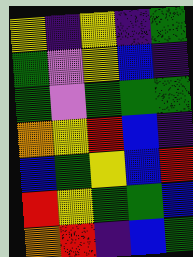[["yellow", "indigo", "yellow", "indigo", "green"], ["green", "violet", "yellow", "blue", "indigo"], ["green", "violet", "green", "green", "green"], ["orange", "yellow", "red", "blue", "indigo"], ["blue", "green", "yellow", "blue", "red"], ["red", "yellow", "green", "green", "blue"], ["orange", "red", "indigo", "blue", "green"]]